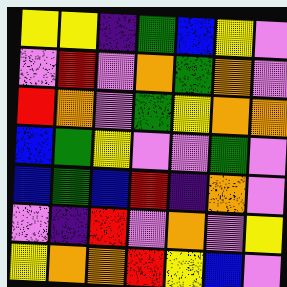[["yellow", "yellow", "indigo", "green", "blue", "yellow", "violet"], ["violet", "red", "violet", "orange", "green", "orange", "violet"], ["red", "orange", "violet", "green", "yellow", "orange", "orange"], ["blue", "green", "yellow", "violet", "violet", "green", "violet"], ["blue", "green", "blue", "red", "indigo", "orange", "violet"], ["violet", "indigo", "red", "violet", "orange", "violet", "yellow"], ["yellow", "orange", "orange", "red", "yellow", "blue", "violet"]]